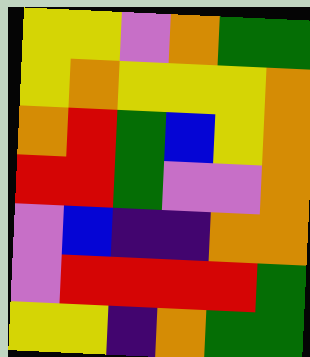[["yellow", "yellow", "violet", "orange", "green", "green"], ["yellow", "orange", "yellow", "yellow", "yellow", "orange"], ["orange", "red", "green", "blue", "yellow", "orange"], ["red", "red", "green", "violet", "violet", "orange"], ["violet", "blue", "indigo", "indigo", "orange", "orange"], ["violet", "red", "red", "red", "red", "green"], ["yellow", "yellow", "indigo", "orange", "green", "green"]]